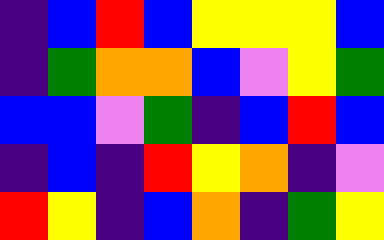[["indigo", "blue", "red", "blue", "yellow", "yellow", "yellow", "blue"], ["indigo", "green", "orange", "orange", "blue", "violet", "yellow", "green"], ["blue", "blue", "violet", "green", "indigo", "blue", "red", "blue"], ["indigo", "blue", "indigo", "red", "yellow", "orange", "indigo", "violet"], ["red", "yellow", "indigo", "blue", "orange", "indigo", "green", "yellow"]]